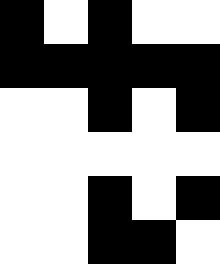[["black", "white", "black", "white", "white"], ["black", "black", "black", "black", "black"], ["white", "white", "black", "white", "black"], ["white", "white", "white", "white", "white"], ["white", "white", "black", "white", "black"], ["white", "white", "black", "black", "white"]]